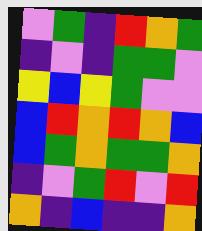[["violet", "green", "indigo", "red", "orange", "green"], ["indigo", "violet", "indigo", "green", "green", "violet"], ["yellow", "blue", "yellow", "green", "violet", "violet"], ["blue", "red", "orange", "red", "orange", "blue"], ["blue", "green", "orange", "green", "green", "orange"], ["indigo", "violet", "green", "red", "violet", "red"], ["orange", "indigo", "blue", "indigo", "indigo", "orange"]]